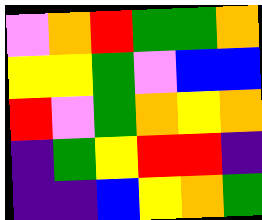[["violet", "orange", "red", "green", "green", "orange"], ["yellow", "yellow", "green", "violet", "blue", "blue"], ["red", "violet", "green", "orange", "yellow", "orange"], ["indigo", "green", "yellow", "red", "red", "indigo"], ["indigo", "indigo", "blue", "yellow", "orange", "green"]]